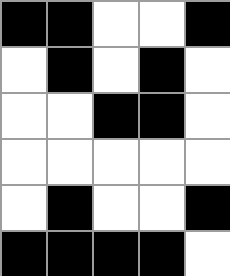[["black", "black", "white", "white", "black"], ["white", "black", "white", "black", "white"], ["white", "white", "black", "black", "white"], ["white", "white", "white", "white", "white"], ["white", "black", "white", "white", "black"], ["black", "black", "black", "black", "white"]]